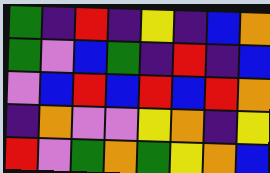[["green", "indigo", "red", "indigo", "yellow", "indigo", "blue", "orange"], ["green", "violet", "blue", "green", "indigo", "red", "indigo", "blue"], ["violet", "blue", "red", "blue", "red", "blue", "red", "orange"], ["indigo", "orange", "violet", "violet", "yellow", "orange", "indigo", "yellow"], ["red", "violet", "green", "orange", "green", "yellow", "orange", "blue"]]